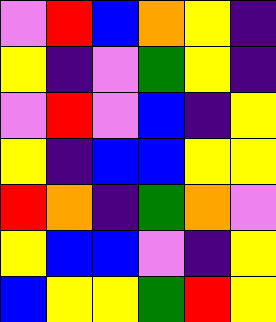[["violet", "red", "blue", "orange", "yellow", "indigo"], ["yellow", "indigo", "violet", "green", "yellow", "indigo"], ["violet", "red", "violet", "blue", "indigo", "yellow"], ["yellow", "indigo", "blue", "blue", "yellow", "yellow"], ["red", "orange", "indigo", "green", "orange", "violet"], ["yellow", "blue", "blue", "violet", "indigo", "yellow"], ["blue", "yellow", "yellow", "green", "red", "yellow"]]